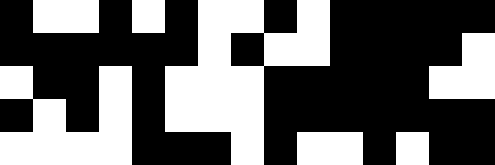[["black", "white", "white", "black", "white", "black", "white", "white", "black", "white", "black", "black", "black", "black", "black"], ["black", "black", "black", "black", "black", "black", "white", "black", "white", "white", "black", "black", "black", "black", "white"], ["white", "black", "black", "white", "black", "white", "white", "white", "black", "black", "black", "black", "black", "white", "white"], ["black", "white", "black", "white", "black", "white", "white", "white", "black", "black", "black", "black", "black", "black", "black"], ["white", "white", "white", "white", "black", "black", "black", "white", "black", "white", "white", "black", "white", "black", "black"]]